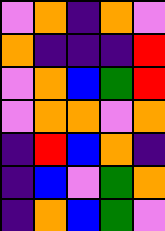[["violet", "orange", "indigo", "orange", "violet"], ["orange", "indigo", "indigo", "indigo", "red"], ["violet", "orange", "blue", "green", "red"], ["violet", "orange", "orange", "violet", "orange"], ["indigo", "red", "blue", "orange", "indigo"], ["indigo", "blue", "violet", "green", "orange"], ["indigo", "orange", "blue", "green", "violet"]]